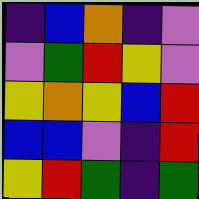[["indigo", "blue", "orange", "indigo", "violet"], ["violet", "green", "red", "yellow", "violet"], ["yellow", "orange", "yellow", "blue", "red"], ["blue", "blue", "violet", "indigo", "red"], ["yellow", "red", "green", "indigo", "green"]]